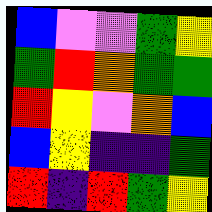[["blue", "violet", "violet", "green", "yellow"], ["green", "red", "orange", "green", "green"], ["red", "yellow", "violet", "orange", "blue"], ["blue", "yellow", "indigo", "indigo", "green"], ["red", "indigo", "red", "green", "yellow"]]